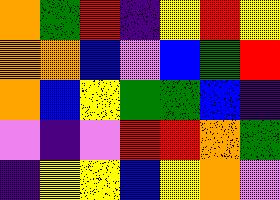[["orange", "green", "red", "indigo", "yellow", "red", "yellow"], ["orange", "orange", "blue", "violet", "blue", "green", "red"], ["orange", "blue", "yellow", "green", "green", "blue", "indigo"], ["violet", "indigo", "violet", "red", "red", "orange", "green"], ["indigo", "yellow", "yellow", "blue", "yellow", "orange", "violet"]]